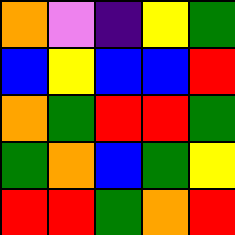[["orange", "violet", "indigo", "yellow", "green"], ["blue", "yellow", "blue", "blue", "red"], ["orange", "green", "red", "red", "green"], ["green", "orange", "blue", "green", "yellow"], ["red", "red", "green", "orange", "red"]]